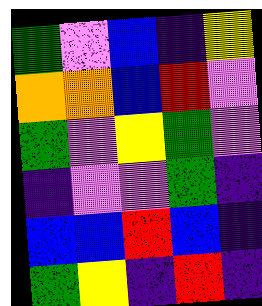[["green", "violet", "blue", "indigo", "yellow"], ["orange", "orange", "blue", "red", "violet"], ["green", "violet", "yellow", "green", "violet"], ["indigo", "violet", "violet", "green", "indigo"], ["blue", "blue", "red", "blue", "indigo"], ["green", "yellow", "indigo", "red", "indigo"]]